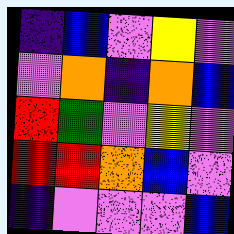[["indigo", "blue", "violet", "yellow", "violet"], ["violet", "orange", "indigo", "orange", "blue"], ["red", "green", "violet", "yellow", "violet"], ["red", "red", "orange", "blue", "violet"], ["indigo", "violet", "violet", "violet", "blue"]]